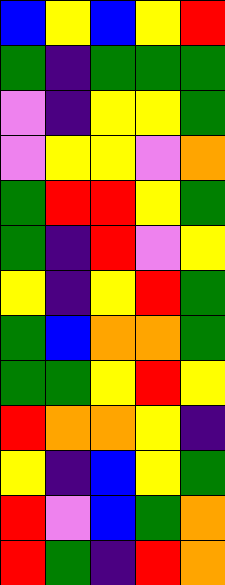[["blue", "yellow", "blue", "yellow", "red"], ["green", "indigo", "green", "green", "green"], ["violet", "indigo", "yellow", "yellow", "green"], ["violet", "yellow", "yellow", "violet", "orange"], ["green", "red", "red", "yellow", "green"], ["green", "indigo", "red", "violet", "yellow"], ["yellow", "indigo", "yellow", "red", "green"], ["green", "blue", "orange", "orange", "green"], ["green", "green", "yellow", "red", "yellow"], ["red", "orange", "orange", "yellow", "indigo"], ["yellow", "indigo", "blue", "yellow", "green"], ["red", "violet", "blue", "green", "orange"], ["red", "green", "indigo", "red", "orange"]]